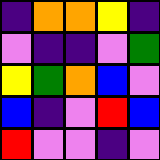[["indigo", "orange", "orange", "yellow", "indigo"], ["violet", "indigo", "indigo", "violet", "green"], ["yellow", "green", "orange", "blue", "violet"], ["blue", "indigo", "violet", "red", "blue"], ["red", "violet", "violet", "indigo", "violet"]]